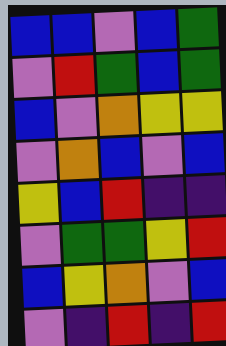[["blue", "blue", "violet", "blue", "green"], ["violet", "red", "green", "blue", "green"], ["blue", "violet", "orange", "yellow", "yellow"], ["violet", "orange", "blue", "violet", "blue"], ["yellow", "blue", "red", "indigo", "indigo"], ["violet", "green", "green", "yellow", "red"], ["blue", "yellow", "orange", "violet", "blue"], ["violet", "indigo", "red", "indigo", "red"]]